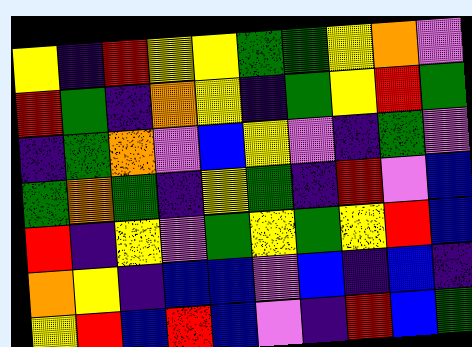[["yellow", "indigo", "red", "yellow", "yellow", "green", "green", "yellow", "orange", "violet"], ["red", "green", "indigo", "orange", "yellow", "indigo", "green", "yellow", "red", "green"], ["indigo", "green", "orange", "violet", "blue", "yellow", "violet", "indigo", "green", "violet"], ["green", "orange", "green", "indigo", "yellow", "green", "indigo", "red", "violet", "blue"], ["red", "indigo", "yellow", "violet", "green", "yellow", "green", "yellow", "red", "blue"], ["orange", "yellow", "indigo", "blue", "blue", "violet", "blue", "indigo", "blue", "indigo"], ["yellow", "red", "blue", "red", "blue", "violet", "indigo", "red", "blue", "green"]]